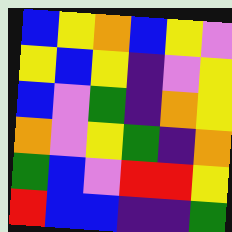[["blue", "yellow", "orange", "blue", "yellow", "violet"], ["yellow", "blue", "yellow", "indigo", "violet", "yellow"], ["blue", "violet", "green", "indigo", "orange", "yellow"], ["orange", "violet", "yellow", "green", "indigo", "orange"], ["green", "blue", "violet", "red", "red", "yellow"], ["red", "blue", "blue", "indigo", "indigo", "green"]]